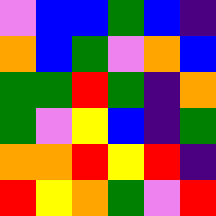[["violet", "blue", "blue", "green", "blue", "indigo"], ["orange", "blue", "green", "violet", "orange", "blue"], ["green", "green", "red", "green", "indigo", "orange"], ["green", "violet", "yellow", "blue", "indigo", "green"], ["orange", "orange", "red", "yellow", "red", "indigo"], ["red", "yellow", "orange", "green", "violet", "red"]]